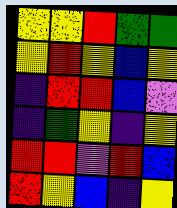[["yellow", "yellow", "red", "green", "green"], ["yellow", "red", "yellow", "blue", "yellow"], ["indigo", "red", "red", "blue", "violet"], ["indigo", "green", "yellow", "indigo", "yellow"], ["red", "red", "violet", "red", "blue"], ["red", "yellow", "blue", "indigo", "yellow"]]